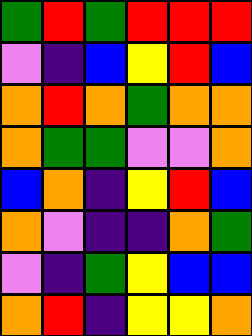[["green", "red", "green", "red", "red", "red"], ["violet", "indigo", "blue", "yellow", "red", "blue"], ["orange", "red", "orange", "green", "orange", "orange"], ["orange", "green", "green", "violet", "violet", "orange"], ["blue", "orange", "indigo", "yellow", "red", "blue"], ["orange", "violet", "indigo", "indigo", "orange", "green"], ["violet", "indigo", "green", "yellow", "blue", "blue"], ["orange", "red", "indigo", "yellow", "yellow", "orange"]]